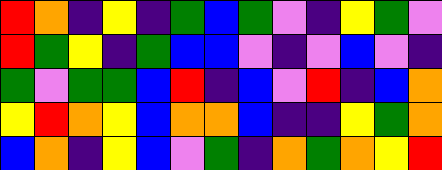[["red", "orange", "indigo", "yellow", "indigo", "green", "blue", "green", "violet", "indigo", "yellow", "green", "violet"], ["red", "green", "yellow", "indigo", "green", "blue", "blue", "violet", "indigo", "violet", "blue", "violet", "indigo"], ["green", "violet", "green", "green", "blue", "red", "indigo", "blue", "violet", "red", "indigo", "blue", "orange"], ["yellow", "red", "orange", "yellow", "blue", "orange", "orange", "blue", "indigo", "indigo", "yellow", "green", "orange"], ["blue", "orange", "indigo", "yellow", "blue", "violet", "green", "indigo", "orange", "green", "orange", "yellow", "red"]]